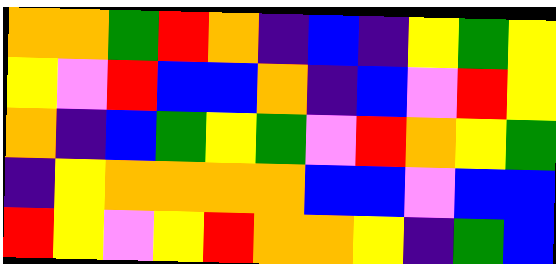[["orange", "orange", "green", "red", "orange", "indigo", "blue", "indigo", "yellow", "green", "yellow"], ["yellow", "violet", "red", "blue", "blue", "orange", "indigo", "blue", "violet", "red", "yellow"], ["orange", "indigo", "blue", "green", "yellow", "green", "violet", "red", "orange", "yellow", "green"], ["indigo", "yellow", "orange", "orange", "orange", "orange", "blue", "blue", "violet", "blue", "blue"], ["red", "yellow", "violet", "yellow", "red", "orange", "orange", "yellow", "indigo", "green", "blue"]]